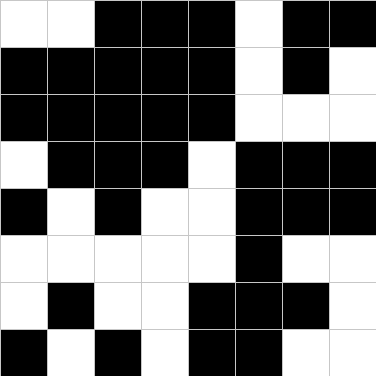[["white", "white", "black", "black", "black", "white", "black", "black"], ["black", "black", "black", "black", "black", "white", "black", "white"], ["black", "black", "black", "black", "black", "white", "white", "white"], ["white", "black", "black", "black", "white", "black", "black", "black"], ["black", "white", "black", "white", "white", "black", "black", "black"], ["white", "white", "white", "white", "white", "black", "white", "white"], ["white", "black", "white", "white", "black", "black", "black", "white"], ["black", "white", "black", "white", "black", "black", "white", "white"]]